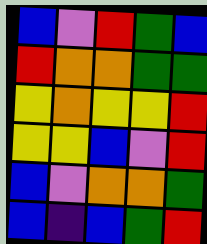[["blue", "violet", "red", "green", "blue"], ["red", "orange", "orange", "green", "green"], ["yellow", "orange", "yellow", "yellow", "red"], ["yellow", "yellow", "blue", "violet", "red"], ["blue", "violet", "orange", "orange", "green"], ["blue", "indigo", "blue", "green", "red"]]